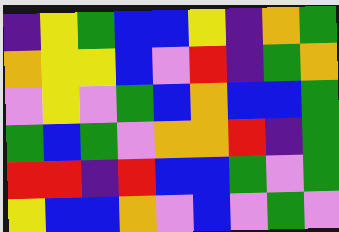[["indigo", "yellow", "green", "blue", "blue", "yellow", "indigo", "orange", "green"], ["orange", "yellow", "yellow", "blue", "violet", "red", "indigo", "green", "orange"], ["violet", "yellow", "violet", "green", "blue", "orange", "blue", "blue", "green"], ["green", "blue", "green", "violet", "orange", "orange", "red", "indigo", "green"], ["red", "red", "indigo", "red", "blue", "blue", "green", "violet", "green"], ["yellow", "blue", "blue", "orange", "violet", "blue", "violet", "green", "violet"]]